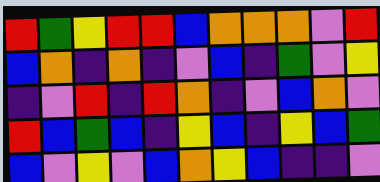[["red", "green", "yellow", "red", "red", "blue", "orange", "orange", "orange", "violet", "red"], ["blue", "orange", "indigo", "orange", "indigo", "violet", "blue", "indigo", "green", "violet", "yellow"], ["indigo", "violet", "red", "indigo", "red", "orange", "indigo", "violet", "blue", "orange", "violet"], ["red", "blue", "green", "blue", "indigo", "yellow", "blue", "indigo", "yellow", "blue", "green"], ["blue", "violet", "yellow", "violet", "blue", "orange", "yellow", "blue", "indigo", "indigo", "violet"]]